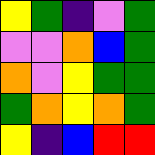[["yellow", "green", "indigo", "violet", "green"], ["violet", "violet", "orange", "blue", "green"], ["orange", "violet", "yellow", "green", "green"], ["green", "orange", "yellow", "orange", "green"], ["yellow", "indigo", "blue", "red", "red"]]